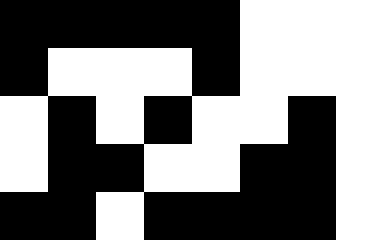[["black", "black", "black", "black", "black", "white", "white", "white"], ["black", "white", "white", "white", "black", "white", "white", "white"], ["white", "black", "white", "black", "white", "white", "black", "white"], ["white", "black", "black", "white", "white", "black", "black", "white"], ["black", "black", "white", "black", "black", "black", "black", "white"]]